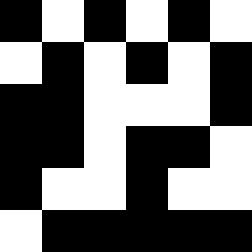[["black", "white", "black", "white", "black", "white"], ["white", "black", "white", "black", "white", "black"], ["black", "black", "white", "white", "white", "black"], ["black", "black", "white", "black", "black", "white"], ["black", "white", "white", "black", "white", "white"], ["white", "black", "black", "black", "black", "black"]]